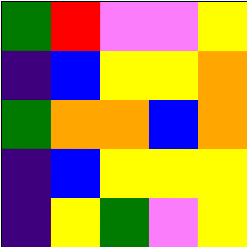[["green", "red", "violet", "violet", "yellow"], ["indigo", "blue", "yellow", "yellow", "orange"], ["green", "orange", "orange", "blue", "orange"], ["indigo", "blue", "yellow", "yellow", "yellow"], ["indigo", "yellow", "green", "violet", "yellow"]]